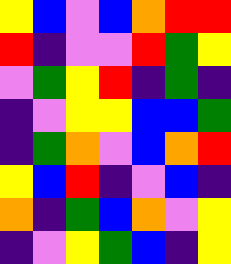[["yellow", "blue", "violet", "blue", "orange", "red", "red"], ["red", "indigo", "violet", "violet", "red", "green", "yellow"], ["violet", "green", "yellow", "red", "indigo", "green", "indigo"], ["indigo", "violet", "yellow", "yellow", "blue", "blue", "green"], ["indigo", "green", "orange", "violet", "blue", "orange", "red"], ["yellow", "blue", "red", "indigo", "violet", "blue", "indigo"], ["orange", "indigo", "green", "blue", "orange", "violet", "yellow"], ["indigo", "violet", "yellow", "green", "blue", "indigo", "yellow"]]